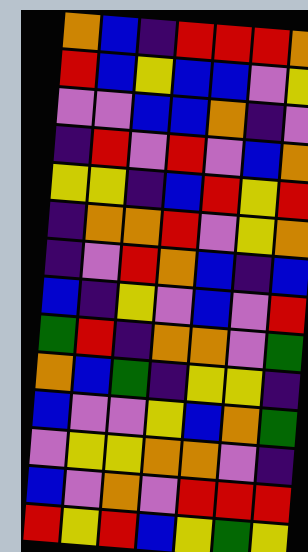[["orange", "blue", "indigo", "red", "red", "red", "orange"], ["red", "blue", "yellow", "blue", "blue", "violet", "yellow"], ["violet", "violet", "blue", "blue", "orange", "indigo", "violet"], ["indigo", "red", "violet", "red", "violet", "blue", "orange"], ["yellow", "yellow", "indigo", "blue", "red", "yellow", "red"], ["indigo", "orange", "orange", "red", "violet", "yellow", "orange"], ["indigo", "violet", "red", "orange", "blue", "indigo", "blue"], ["blue", "indigo", "yellow", "violet", "blue", "violet", "red"], ["green", "red", "indigo", "orange", "orange", "violet", "green"], ["orange", "blue", "green", "indigo", "yellow", "yellow", "indigo"], ["blue", "violet", "violet", "yellow", "blue", "orange", "green"], ["violet", "yellow", "yellow", "orange", "orange", "violet", "indigo"], ["blue", "violet", "orange", "violet", "red", "red", "red"], ["red", "yellow", "red", "blue", "yellow", "green", "yellow"]]